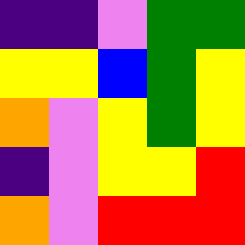[["indigo", "indigo", "violet", "green", "green"], ["yellow", "yellow", "blue", "green", "yellow"], ["orange", "violet", "yellow", "green", "yellow"], ["indigo", "violet", "yellow", "yellow", "red"], ["orange", "violet", "red", "red", "red"]]